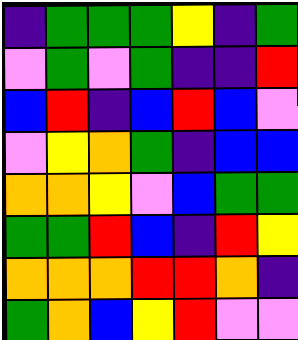[["indigo", "green", "green", "green", "yellow", "indigo", "green"], ["violet", "green", "violet", "green", "indigo", "indigo", "red"], ["blue", "red", "indigo", "blue", "red", "blue", "violet"], ["violet", "yellow", "orange", "green", "indigo", "blue", "blue"], ["orange", "orange", "yellow", "violet", "blue", "green", "green"], ["green", "green", "red", "blue", "indigo", "red", "yellow"], ["orange", "orange", "orange", "red", "red", "orange", "indigo"], ["green", "orange", "blue", "yellow", "red", "violet", "violet"]]